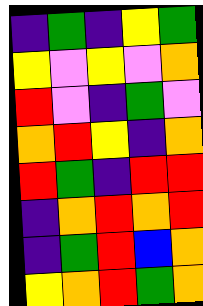[["indigo", "green", "indigo", "yellow", "green"], ["yellow", "violet", "yellow", "violet", "orange"], ["red", "violet", "indigo", "green", "violet"], ["orange", "red", "yellow", "indigo", "orange"], ["red", "green", "indigo", "red", "red"], ["indigo", "orange", "red", "orange", "red"], ["indigo", "green", "red", "blue", "orange"], ["yellow", "orange", "red", "green", "orange"]]